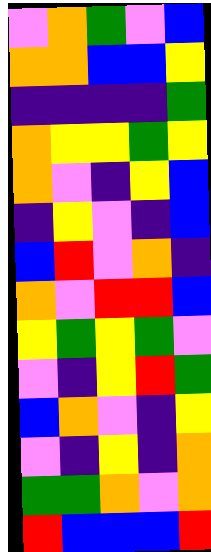[["violet", "orange", "green", "violet", "blue"], ["orange", "orange", "blue", "blue", "yellow"], ["indigo", "indigo", "indigo", "indigo", "green"], ["orange", "yellow", "yellow", "green", "yellow"], ["orange", "violet", "indigo", "yellow", "blue"], ["indigo", "yellow", "violet", "indigo", "blue"], ["blue", "red", "violet", "orange", "indigo"], ["orange", "violet", "red", "red", "blue"], ["yellow", "green", "yellow", "green", "violet"], ["violet", "indigo", "yellow", "red", "green"], ["blue", "orange", "violet", "indigo", "yellow"], ["violet", "indigo", "yellow", "indigo", "orange"], ["green", "green", "orange", "violet", "orange"], ["red", "blue", "blue", "blue", "red"]]